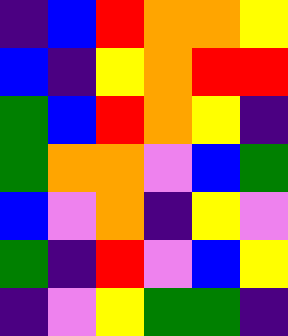[["indigo", "blue", "red", "orange", "orange", "yellow"], ["blue", "indigo", "yellow", "orange", "red", "red"], ["green", "blue", "red", "orange", "yellow", "indigo"], ["green", "orange", "orange", "violet", "blue", "green"], ["blue", "violet", "orange", "indigo", "yellow", "violet"], ["green", "indigo", "red", "violet", "blue", "yellow"], ["indigo", "violet", "yellow", "green", "green", "indigo"]]